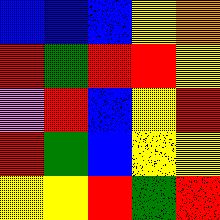[["blue", "blue", "blue", "yellow", "orange"], ["red", "green", "red", "red", "yellow"], ["violet", "red", "blue", "yellow", "red"], ["red", "green", "blue", "yellow", "yellow"], ["yellow", "yellow", "red", "green", "red"]]